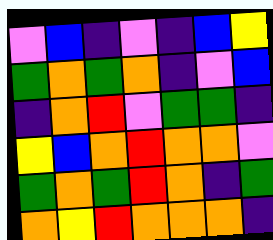[["violet", "blue", "indigo", "violet", "indigo", "blue", "yellow"], ["green", "orange", "green", "orange", "indigo", "violet", "blue"], ["indigo", "orange", "red", "violet", "green", "green", "indigo"], ["yellow", "blue", "orange", "red", "orange", "orange", "violet"], ["green", "orange", "green", "red", "orange", "indigo", "green"], ["orange", "yellow", "red", "orange", "orange", "orange", "indigo"]]